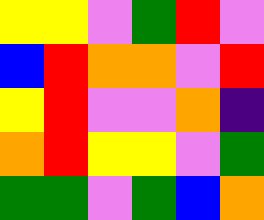[["yellow", "yellow", "violet", "green", "red", "violet"], ["blue", "red", "orange", "orange", "violet", "red"], ["yellow", "red", "violet", "violet", "orange", "indigo"], ["orange", "red", "yellow", "yellow", "violet", "green"], ["green", "green", "violet", "green", "blue", "orange"]]